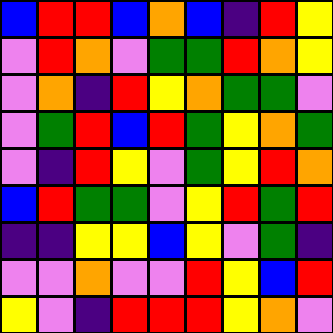[["blue", "red", "red", "blue", "orange", "blue", "indigo", "red", "yellow"], ["violet", "red", "orange", "violet", "green", "green", "red", "orange", "yellow"], ["violet", "orange", "indigo", "red", "yellow", "orange", "green", "green", "violet"], ["violet", "green", "red", "blue", "red", "green", "yellow", "orange", "green"], ["violet", "indigo", "red", "yellow", "violet", "green", "yellow", "red", "orange"], ["blue", "red", "green", "green", "violet", "yellow", "red", "green", "red"], ["indigo", "indigo", "yellow", "yellow", "blue", "yellow", "violet", "green", "indigo"], ["violet", "violet", "orange", "violet", "violet", "red", "yellow", "blue", "red"], ["yellow", "violet", "indigo", "red", "red", "red", "yellow", "orange", "violet"]]